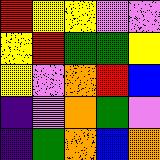[["red", "yellow", "yellow", "violet", "violet"], ["yellow", "red", "green", "green", "yellow"], ["yellow", "violet", "orange", "red", "blue"], ["indigo", "violet", "orange", "green", "violet"], ["indigo", "green", "orange", "blue", "orange"]]